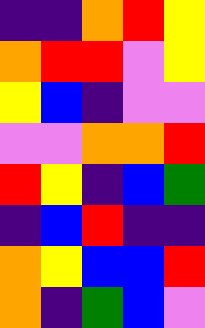[["indigo", "indigo", "orange", "red", "yellow"], ["orange", "red", "red", "violet", "yellow"], ["yellow", "blue", "indigo", "violet", "violet"], ["violet", "violet", "orange", "orange", "red"], ["red", "yellow", "indigo", "blue", "green"], ["indigo", "blue", "red", "indigo", "indigo"], ["orange", "yellow", "blue", "blue", "red"], ["orange", "indigo", "green", "blue", "violet"]]